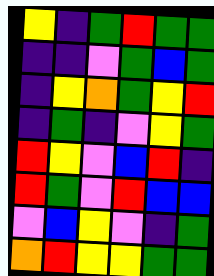[["yellow", "indigo", "green", "red", "green", "green"], ["indigo", "indigo", "violet", "green", "blue", "green"], ["indigo", "yellow", "orange", "green", "yellow", "red"], ["indigo", "green", "indigo", "violet", "yellow", "green"], ["red", "yellow", "violet", "blue", "red", "indigo"], ["red", "green", "violet", "red", "blue", "blue"], ["violet", "blue", "yellow", "violet", "indigo", "green"], ["orange", "red", "yellow", "yellow", "green", "green"]]